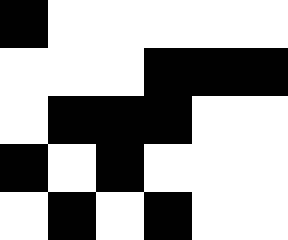[["black", "white", "white", "white", "white", "white"], ["white", "white", "white", "black", "black", "black"], ["white", "black", "black", "black", "white", "white"], ["black", "white", "black", "white", "white", "white"], ["white", "black", "white", "black", "white", "white"]]